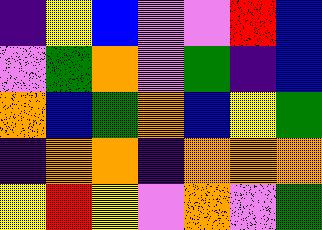[["indigo", "yellow", "blue", "violet", "violet", "red", "blue"], ["violet", "green", "orange", "violet", "green", "indigo", "blue"], ["orange", "blue", "green", "orange", "blue", "yellow", "green"], ["indigo", "orange", "orange", "indigo", "orange", "orange", "orange"], ["yellow", "red", "yellow", "violet", "orange", "violet", "green"]]